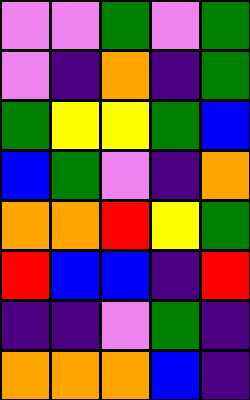[["violet", "violet", "green", "violet", "green"], ["violet", "indigo", "orange", "indigo", "green"], ["green", "yellow", "yellow", "green", "blue"], ["blue", "green", "violet", "indigo", "orange"], ["orange", "orange", "red", "yellow", "green"], ["red", "blue", "blue", "indigo", "red"], ["indigo", "indigo", "violet", "green", "indigo"], ["orange", "orange", "orange", "blue", "indigo"]]